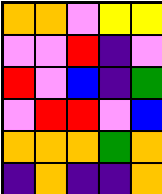[["orange", "orange", "violet", "yellow", "yellow"], ["violet", "violet", "red", "indigo", "violet"], ["red", "violet", "blue", "indigo", "green"], ["violet", "red", "red", "violet", "blue"], ["orange", "orange", "orange", "green", "orange"], ["indigo", "orange", "indigo", "indigo", "orange"]]